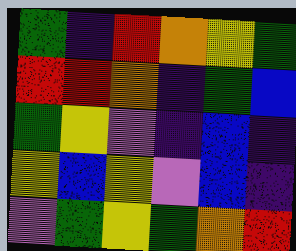[["green", "indigo", "red", "orange", "yellow", "green"], ["red", "red", "orange", "indigo", "green", "blue"], ["green", "yellow", "violet", "indigo", "blue", "indigo"], ["yellow", "blue", "yellow", "violet", "blue", "indigo"], ["violet", "green", "yellow", "green", "orange", "red"]]